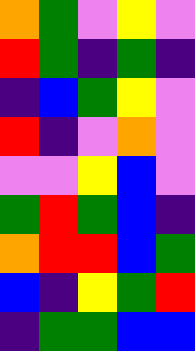[["orange", "green", "violet", "yellow", "violet"], ["red", "green", "indigo", "green", "indigo"], ["indigo", "blue", "green", "yellow", "violet"], ["red", "indigo", "violet", "orange", "violet"], ["violet", "violet", "yellow", "blue", "violet"], ["green", "red", "green", "blue", "indigo"], ["orange", "red", "red", "blue", "green"], ["blue", "indigo", "yellow", "green", "red"], ["indigo", "green", "green", "blue", "blue"]]